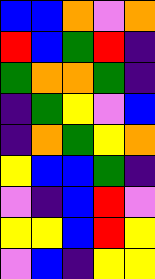[["blue", "blue", "orange", "violet", "orange"], ["red", "blue", "green", "red", "indigo"], ["green", "orange", "orange", "green", "indigo"], ["indigo", "green", "yellow", "violet", "blue"], ["indigo", "orange", "green", "yellow", "orange"], ["yellow", "blue", "blue", "green", "indigo"], ["violet", "indigo", "blue", "red", "violet"], ["yellow", "yellow", "blue", "red", "yellow"], ["violet", "blue", "indigo", "yellow", "yellow"]]